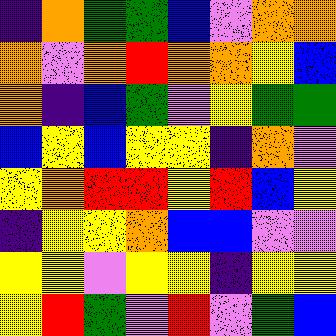[["indigo", "orange", "green", "green", "blue", "violet", "orange", "orange"], ["orange", "violet", "orange", "red", "orange", "orange", "yellow", "blue"], ["orange", "indigo", "blue", "green", "violet", "yellow", "green", "green"], ["blue", "yellow", "blue", "yellow", "yellow", "indigo", "orange", "violet"], ["yellow", "orange", "red", "red", "yellow", "red", "blue", "yellow"], ["indigo", "yellow", "yellow", "orange", "blue", "blue", "violet", "violet"], ["yellow", "yellow", "violet", "yellow", "yellow", "indigo", "yellow", "yellow"], ["yellow", "red", "green", "violet", "red", "violet", "green", "blue"]]